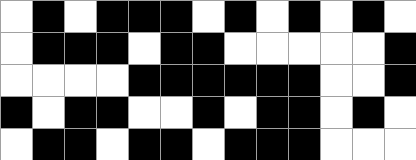[["white", "black", "white", "black", "black", "black", "white", "black", "white", "black", "white", "black", "white"], ["white", "black", "black", "black", "white", "black", "black", "white", "white", "white", "white", "white", "black"], ["white", "white", "white", "white", "black", "black", "black", "black", "black", "black", "white", "white", "black"], ["black", "white", "black", "black", "white", "white", "black", "white", "black", "black", "white", "black", "white"], ["white", "black", "black", "white", "black", "black", "white", "black", "black", "black", "white", "white", "white"]]